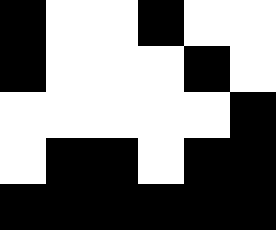[["black", "white", "white", "black", "white", "white"], ["black", "white", "white", "white", "black", "white"], ["white", "white", "white", "white", "white", "black"], ["white", "black", "black", "white", "black", "black"], ["black", "black", "black", "black", "black", "black"]]